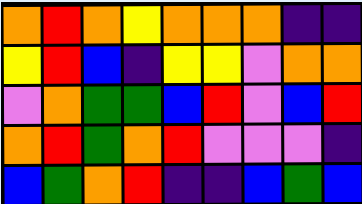[["orange", "red", "orange", "yellow", "orange", "orange", "orange", "indigo", "indigo"], ["yellow", "red", "blue", "indigo", "yellow", "yellow", "violet", "orange", "orange"], ["violet", "orange", "green", "green", "blue", "red", "violet", "blue", "red"], ["orange", "red", "green", "orange", "red", "violet", "violet", "violet", "indigo"], ["blue", "green", "orange", "red", "indigo", "indigo", "blue", "green", "blue"]]